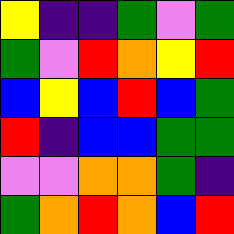[["yellow", "indigo", "indigo", "green", "violet", "green"], ["green", "violet", "red", "orange", "yellow", "red"], ["blue", "yellow", "blue", "red", "blue", "green"], ["red", "indigo", "blue", "blue", "green", "green"], ["violet", "violet", "orange", "orange", "green", "indigo"], ["green", "orange", "red", "orange", "blue", "red"]]